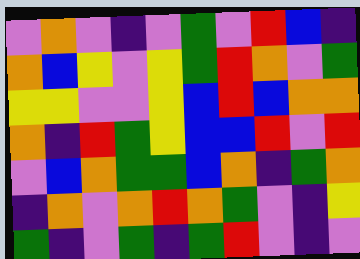[["violet", "orange", "violet", "indigo", "violet", "green", "violet", "red", "blue", "indigo"], ["orange", "blue", "yellow", "violet", "yellow", "green", "red", "orange", "violet", "green"], ["yellow", "yellow", "violet", "violet", "yellow", "blue", "red", "blue", "orange", "orange"], ["orange", "indigo", "red", "green", "yellow", "blue", "blue", "red", "violet", "red"], ["violet", "blue", "orange", "green", "green", "blue", "orange", "indigo", "green", "orange"], ["indigo", "orange", "violet", "orange", "red", "orange", "green", "violet", "indigo", "yellow"], ["green", "indigo", "violet", "green", "indigo", "green", "red", "violet", "indigo", "violet"]]